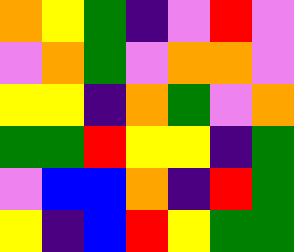[["orange", "yellow", "green", "indigo", "violet", "red", "violet"], ["violet", "orange", "green", "violet", "orange", "orange", "violet"], ["yellow", "yellow", "indigo", "orange", "green", "violet", "orange"], ["green", "green", "red", "yellow", "yellow", "indigo", "green"], ["violet", "blue", "blue", "orange", "indigo", "red", "green"], ["yellow", "indigo", "blue", "red", "yellow", "green", "green"]]